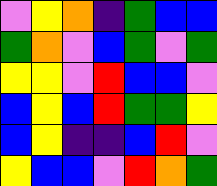[["violet", "yellow", "orange", "indigo", "green", "blue", "blue"], ["green", "orange", "violet", "blue", "green", "violet", "green"], ["yellow", "yellow", "violet", "red", "blue", "blue", "violet"], ["blue", "yellow", "blue", "red", "green", "green", "yellow"], ["blue", "yellow", "indigo", "indigo", "blue", "red", "violet"], ["yellow", "blue", "blue", "violet", "red", "orange", "green"]]